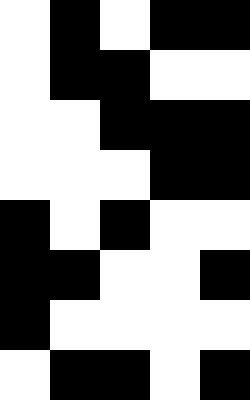[["white", "black", "white", "black", "black"], ["white", "black", "black", "white", "white"], ["white", "white", "black", "black", "black"], ["white", "white", "white", "black", "black"], ["black", "white", "black", "white", "white"], ["black", "black", "white", "white", "black"], ["black", "white", "white", "white", "white"], ["white", "black", "black", "white", "black"]]